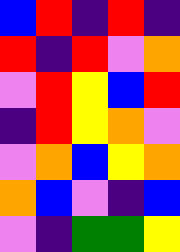[["blue", "red", "indigo", "red", "indigo"], ["red", "indigo", "red", "violet", "orange"], ["violet", "red", "yellow", "blue", "red"], ["indigo", "red", "yellow", "orange", "violet"], ["violet", "orange", "blue", "yellow", "orange"], ["orange", "blue", "violet", "indigo", "blue"], ["violet", "indigo", "green", "green", "yellow"]]